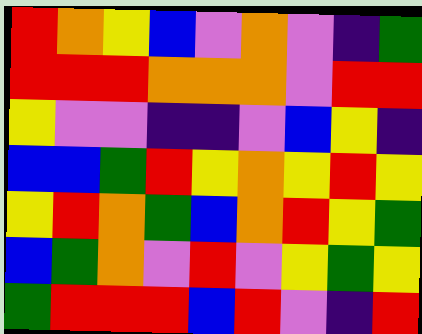[["red", "orange", "yellow", "blue", "violet", "orange", "violet", "indigo", "green"], ["red", "red", "red", "orange", "orange", "orange", "violet", "red", "red"], ["yellow", "violet", "violet", "indigo", "indigo", "violet", "blue", "yellow", "indigo"], ["blue", "blue", "green", "red", "yellow", "orange", "yellow", "red", "yellow"], ["yellow", "red", "orange", "green", "blue", "orange", "red", "yellow", "green"], ["blue", "green", "orange", "violet", "red", "violet", "yellow", "green", "yellow"], ["green", "red", "red", "red", "blue", "red", "violet", "indigo", "red"]]